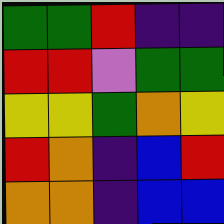[["green", "green", "red", "indigo", "indigo"], ["red", "red", "violet", "green", "green"], ["yellow", "yellow", "green", "orange", "yellow"], ["red", "orange", "indigo", "blue", "red"], ["orange", "orange", "indigo", "blue", "blue"]]